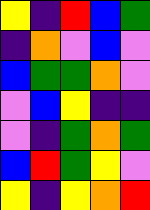[["yellow", "indigo", "red", "blue", "green"], ["indigo", "orange", "violet", "blue", "violet"], ["blue", "green", "green", "orange", "violet"], ["violet", "blue", "yellow", "indigo", "indigo"], ["violet", "indigo", "green", "orange", "green"], ["blue", "red", "green", "yellow", "violet"], ["yellow", "indigo", "yellow", "orange", "red"]]